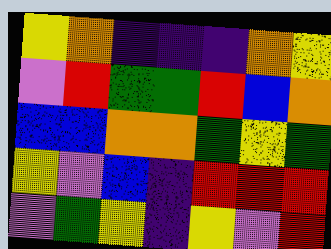[["yellow", "orange", "indigo", "indigo", "indigo", "orange", "yellow"], ["violet", "red", "green", "green", "red", "blue", "orange"], ["blue", "blue", "orange", "orange", "green", "yellow", "green"], ["yellow", "violet", "blue", "indigo", "red", "red", "red"], ["violet", "green", "yellow", "indigo", "yellow", "violet", "red"]]